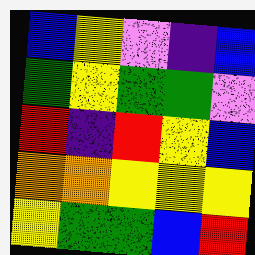[["blue", "yellow", "violet", "indigo", "blue"], ["green", "yellow", "green", "green", "violet"], ["red", "indigo", "red", "yellow", "blue"], ["orange", "orange", "yellow", "yellow", "yellow"], ["yellow", "green", "green", "blue", "red"]]